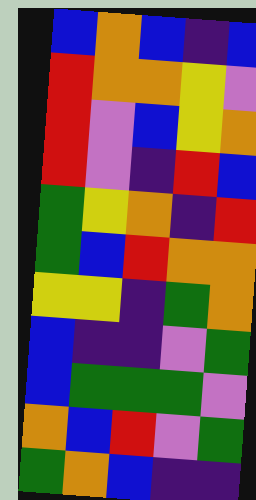[["blue", "orange", "blue", "indigo", "blue"], ["red", "orange", "orange", "yellow", "violet"], ["red", "violet", "blue", "yellow", "orange"], ["red", "violet", "indigo", "red", "blue"], ["green", "yellow", "orange", "indigo", "red"], ["green", "blue", "red", "orange", "orange"], ["yellow", "yellow", "indigo", "green", "orange"], ["blue", "indigo", "indigo", "violet", "green"], ["blue", "green", "green", "green", "violet"], ["orange", "blue", "red", "violet", "green"], ["green", "orange", "blue", "indigo", "indigo"]]